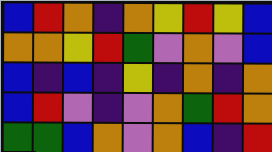[["blue", "red", "orange", "indigo", "orange", "yellow", "red", "yellow", "blue"], ["orange", "orange", "yellow", "red", "green", "violet", "orange", "violet", "blue"], ["blue", "indigo", "blue", "indigo", "yellow", "indigo", "orange", "indigo", "orange"], ["blue", "red", "violet", "indigo", "violet", "orange", "green", "red", "orange"], ["green", "green", "blue", "orange", "violet", "orange", "blue", "indigo", "red"]]